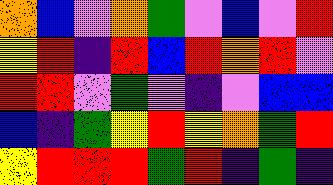[["orange", "blue", "violet", "orange", "green", "violet", "blue", "violet", "red"], ["yellow", "red", "indigo", "red", "blue", "red", "orange", "red", "violet"], ["red", "red", "violet", "green", "violet", "indigo", "violet", "blue", "blue"], ["blue", "indigo", "green", "yellow", "red", "yellow", "orange", "green", "red"], ["yellow", "red", "red", "red", "green", "red", "indigo", "green", "indigo"]]